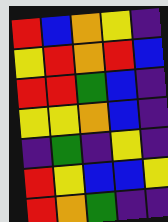[["red", "blue", "orange", "yellow", "indigo"], ["yellow", "red", "orange", "red", "blue"], ["red", "red", "green", "blue", "indigo"], ["yellow", "yellow", "orange", "blue", "indigo"], ["indigo", "green", "indigo", "yellow", "indigo"], ["red", "yellow", "blue", "blue", "yellow"], ["red", "orange", "green", "indigo", "indigo"]]